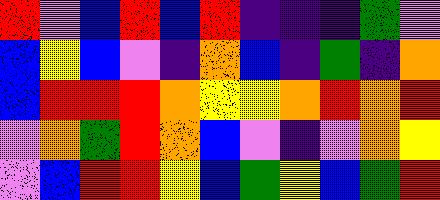[["red", "violet", "blue", "red", "blue", "red", "indigo", "indigo", "indigo", "green", "violet"], ["blue", "yellow", "blue", "violet", "indigo", "orange", "blue", "indigo", "green", "indigo", "orange"], ["blue", "red", "red", "red", "orange", "yellow", "yellow", "orange", "red", "orange", "red"], ["violet", "orange", "green", "red", "orange", "blue", "violet", "indigo", "violet", "orange", "yellow"], ["violet", "blue", "red", "red", "yellow", "blue", "green", "yellow", "blue", "green", "red"]]